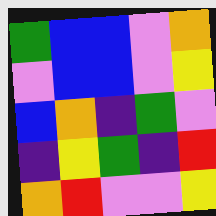[["green", "blue", "blue", "violet", "orange"], ["violet", "blue", "blue", "violet", "yellow"], ["blue", "orange", "indigo", "green", "violet"], ["indigo", "yellow", "green", "indigo", "red"], ["orange", "red", "violet", "violet", "yellow"]]